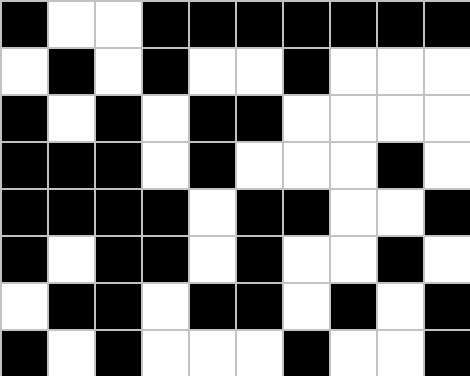[["black", "white", "white", "black", "black", "black", "black", "black", "black", "black"], ["white", "black", "white", "black", "white", "white", "black", "white", "white", "white"], ["black", "white", "black", "white", "black", "black", "white", "white", "white", "white"], ["black", "black", "black", "white", "black", "white", "white", "white", "black", "white"], ["black", "black", "black", "black", "white", "black", "black", "white", "white", "black"], ["black", "white", "black", "black", "white", "black", "white", "white", "black", "white"], ["white", "black", "black", "white", "black", "black", "white", "black", "white", "black"], ["black", "white", "black", "white", "white", "white", "black", "white", "white", "black"]]